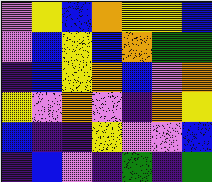[["violet", "yellow", "blue", "orange", "yellow", "yellow", "blue"], ["violet", "blue", "yellow", "blue", "orange", "green", "green"], ["indigo", "blue", "yellow", "orange", "blue", "violet", "orange"], ["yellow", "violet", "orange", "violet", "indigo", "orange", "yellow"], ["blue", "indigo", "indigo", "yellow", "violet", "violet", "blue"], ["indigo", "blue", "violet", "indigo", "green", "indigo", "green"]]